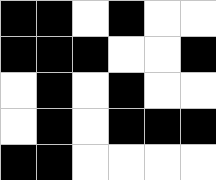[["black", "black", "white", "black", "white", "white"], ["black", "black", "black", "white", "white", "black"], ["white", "black", "white", "black", "white", "white"], ["white", "black", "white", "black", "black", "black"], ["black", "black", "white", "white", "white", "white"]]